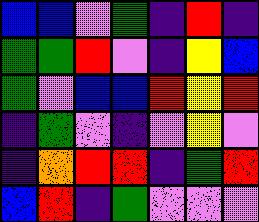[["blue", "blue", "violet", "green", "indigo", "red", "indigo"], ["green", "green", "red", "violet", "indigo", "yellow", "blue"], ["green", "violet", "blue", "blue", "red", "yellow", "red"], ["indigo", "green", "violet", "indigo", "violet", "yellow", "violet"], ["indigo", "orange", "red", "red", "indigo", "green", "red"], ["blue", "red", "indigo", "green", "violet", "violet", "violet"]]